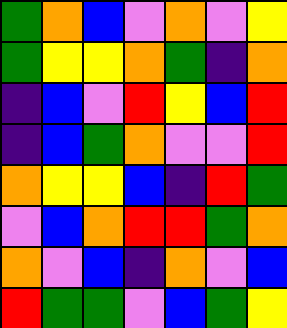[["green", "orange", "blue", "violet", "orange", "violet", "yellow"], ["green", "yellow", "yellow", "orange", "green", "indigo", "orange"], ["indigo", "blue", "violet", "red", "yellow", "blue", "red"], ["indigo", "blue", "green", "orange", "violet", "violet", "red"], ["orange", "yellow", "yellow", "blue", "indigo", "red", "green"], ["violet", "blue", "orange", "red", "red", "green", "orange"], ["orange", "violet", "blue", "indigo", "orange", "violet", "blue"], ["red", "green", "green", "violet", "blue", "green", "yellow"]]